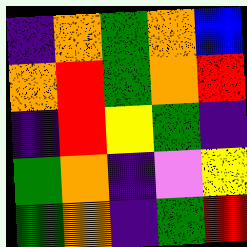[["indigo", "orange", "green", "orange", "blue"], ["orange", "red", "green", "orange", "red"], ["indigo", "red", "yellow", "green", "indigo"], ["green", "orange", "indigo", "violet", "yellow"], ["green", "orange", "indigo", "green", "red"]]